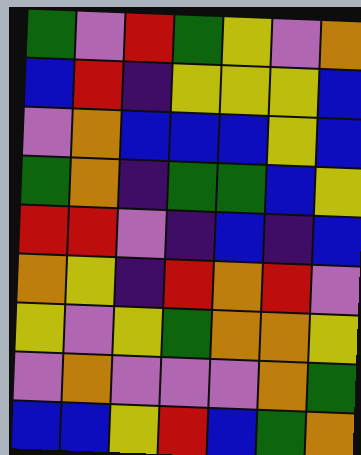[["green", "violet", "red", "green", "yellow", "violet", "orange"], ["blue", "red", "indigo", "yellow", "yellow", "yellow", "blue"], ["violet", "orange", "blue", "blue", "blue", "yellow", "blue"], ["green", "orange", "indigo", "green", "green", "blue", "yellow"], ["red", "red", "violet", "indigo", "blue", "indigo", "blue"], ["orange", "yellow", "indigo", "red", "orange", "red", "violet"], ["yellow", "violet", "yellow", "green", "orange", "orange", "yellow"], ["violet", "orange", "violet", "violet", "violet", "orange", "green"], ["blue", "blue", "yellow", "red", "blue", "green", "orange"]]